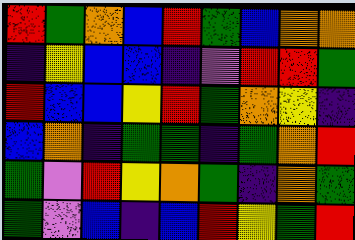[["red", "green", "orange", "blue", "red", "green", "blue", "orange", "orange"], ["indigo", "yellow", "blue", "blue", "indigo", "violet", "red", "red", "green"], ["red", "blue", "blue", "yellow", "red", "green", "orange", "yellow", "indigo"], ["blue", "orange", "indigo", "green", "green", "indigo", "green", "orange", "red"], ["green", "violet", "red", "yellow", "orange", "green", "indigo", "orange", "green"], ["green", "violet", "blue", "indigo", "blue", "red", "yellow", "green", "red"]]